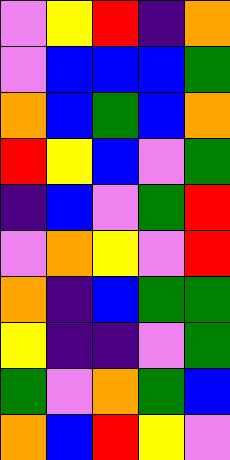[["violet", "yellow", "red", "indigo", "orange"], ["violet", "blue", "blue", "blue", "green"], ["orange", "blue", "green", "blue", "orange"], ["red", "yellow", "blue", "violet", "green"], ["indigo", "blue", "violet", "green", "red"], ["violet", "orange", "yellow", "violet", "red"], ["orange", "indigo", "blue", "green", "green"], ["yellow", "indigo", "indigo", "violet", "green"], ["green", "violet", "orange", "green", "blue"], ["orange", "blue", "red", "yellow", "violet"]]